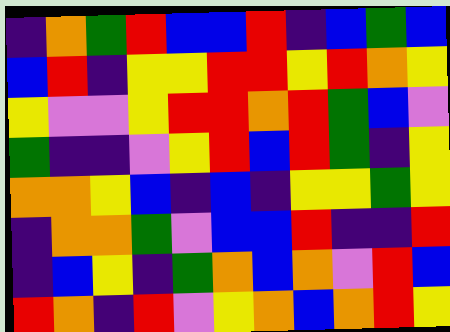[["indigo", "orange", "green", "red", "blue", "blue", "red", "indigo", "blue", "green", "blue"], ["blue", "red", "indigo", "yellow", "yellow", "red", "red", "yellow", "red", "orange", "yellow"], ["yellow", "violet", "violet", "yellow", "red", "red", "orange", "red", "green", "blue", "violet"], ["green", "indigo", "indigo", "violet", "yellow", "red", "blue", "red", "green", "indigo", "yellow"], ["orange", "orange", "yellow", "blue", "indigo", "blue", "indigo", "yellow", "yellow", "green", "yellow"], ["indigo", "orange", "orange", "green", "violet", "blue", "blue", "red", "indigo", "indigo", "red"], ["indigo", "blue", "yellow", "indigo", "green", "orange", "blue", "orange", "violet", "red", "blue"], ["red", "orange", "indigo", "red", "violet", "yellow", "orange", "blue", "orange", "red", "yellow"]]